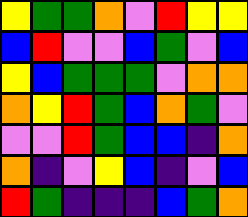[["yellow", "green", "green", "orange", "violet", "red", "yellow", "yellow"], ["blue", "red", "violet", "violet", "blue", "green", "violet", "blue"], ["yellow", "blue", "green", "green", "green", "violet", "orange", "orange"], ["orange", "yellow", "red", "green", "blue", "orange", "green", "violet"], ["violet", "violet", "red", "green", "blue", "blue", "indigo", "orange"], ["orange", "indigo", "violet", "yellow", "blue", "indigo", "violet", "blue"], ["red", "green", "indigo", "indigo", "indigo", "blue", "green", "orange"]]